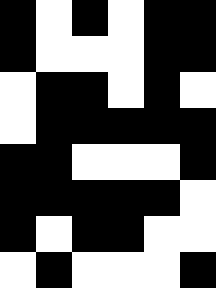[["black", "white", "black", "white", "black", "black"], ["black", "white", "white", "white", "black", "black"], ["white", "black", "black", "white", "black", "white"], ["white", "black", "black", "black", "black", "black"], ["black", "black", "white", "white", "white", "black"], ["black", "black", "black", "black", "black", "white"], ["black", "white", "black", "black", "white", "white"], ["white", "black", "white", "white", "white", "black"]]